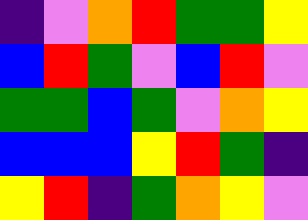[["indigo", "violet", "orange", "red", "green", "green", "yellow"], ["blue", "red", "green", "violet", "blue", "red", "violet"], ["green", "green", "blue", "green", "violet", "orange", "yellow"], ["blue", "blue", "blue", "yellow", "red", "green", "indigo"], ["yellow", "red", "indigo", "green", "orange", "yellow", "violet"]]